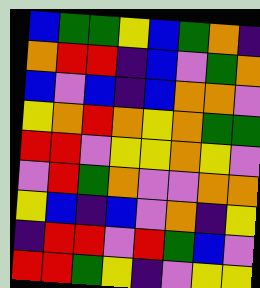[["blue", "green", "green", "yellow", "blue", "green", "orange", "indigo"], ["orange", "red", "red", "indigo", "blue", "violet", "green", "orange"], ["blue", "violet", "blue", "indigo", "blue", "orange", "orange", "violet"], ["yellow", "orange", "red", "orange", "yellow", "orange", "green", "green"], ["red", "red", "violet", "yellow", "yellow", "orange", "yellow", "violet"], ["violet", "red", "green", "orange", "violet", "violet", "orange", "orange"], ["yellow", "blue", "indigo", "blue", "violet", "orange", "indigo", "yellow"], ["indigo", "red", "red", "violet", "red", "green", "blue", "violet"], ["red", "red", "green", "yellow", "indigo", "violet", "yellow", "yellow"]]